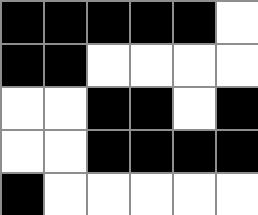[["black", "black", "black", "black", "black", "white"], ["black", "black", "white", "white", "white", "white"], ["white", "white", "black", "black", "white", "black"], ["white", "white", "black", "black", "black", "black"], ["black", "white", "white", "white", "white", "white"]]